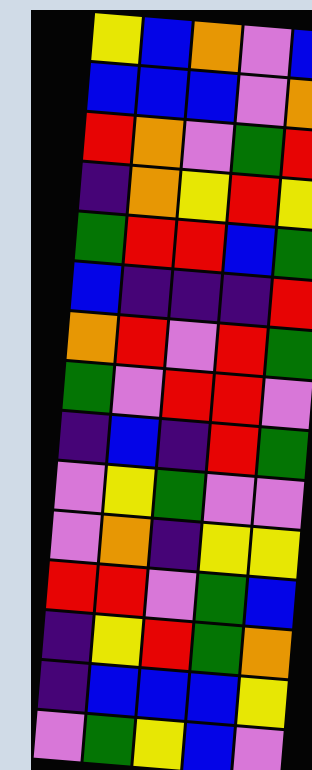[["yellow", "blue", "orange", "violet", "blue"], ["blue", "blue", "blue", "violet", "orange"], ["red", "orange", "violet", "green", "red"], ["indigo", "orange", "yellow", "red", "yellow"], ["green", "red", "red", "blue", "green"], ["blue", "indigo", "indigo", "indigo", "red"], ["orange", "red", "violet", "red", "green"], ["green", "violet", "red", "red", "violet"], ["indigo", "blue", "indigo", "red", "green"], ["violet", "yellow", "green", "violet", "violet"], ["violet", "orange", "indigo", "yellow", "yellow"], ["red", "red", "violet", "green", "blue"], ["indigo", "yellow", "red", "green", "orange"], ["indigo", "blue", "blue", "blue", "yellow"], ["violet", "green", "yellow", "blue", "violet"]]